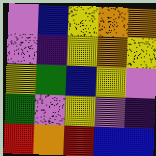[["violet", "blue", "yellow", "orange", "orange"], ["violet", "indigo", "yellow", "orange", "yellow"], ["yellow", "green", "blue", "yellow", "violet"], ["green", "violet", "yellow", "violet", "indigo"], ["red", "orange", "red", "blue", "blue"]]